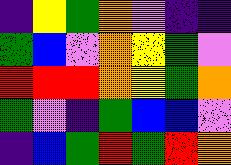[["indigo", "yellow", "green", "orange", "violet", "indigo", "indigo"], ["green", "blue", "violet", "orange", "yellow", "green", "violet"], ["red", "red", "red", "orange", "yellow", "green", "orange"], ["green", "violet", "indigo", "green", "blue", "blue", "violet"], ["indigo", "blue", "green", "red", "green", "red", "orange"]]